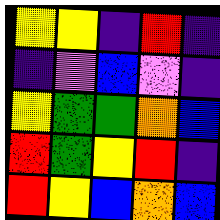[["yellow", "yellow", "indigo", "red", "indigo"], ["indigo", "violet", "blue", "violet", "indigo"], ["yellow", "green", "green", "orange", "blue"], ["red", "green", "yellow", "red", "indigo"], ["red", "yellow", "blue", "orange", "blue"]]